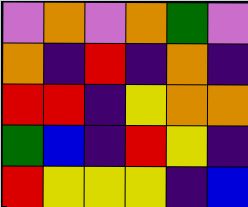[["violet", "orange", "violet", "orange", "green", "violet"], ["orange", "indigo", "red", "indigo", "orange", "indigo"], ["red", "red", "indigo", "yellow", "orange", "orange"], ["green", "blue", "indigo", "red", "yellow", "indigo"], ["red", "yellow", "yellow", "yellow", "indigo", "blue"]]